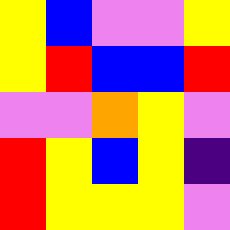[["yellow", "blue", "violet", "violet", "yellow"], ["yellow", "red", "blue", "blue", "red"], ["violet", "violet", "orange", "yellow", "violet"], ["red", "yellow", "blue", "yellow", "indigo"], ["red", "yellow", "yellow", "yellow", "violet"]]